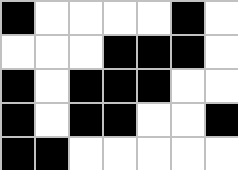[["black", "white", "white", "white", "white", "black", "white"], ["white", "white", "white", "black", "black", "black", "white"], ["black", "white", "black", "black", "black", "white", "white"], ["black", "white", "black", "black", "white", "white", "black"], ["black", "black", "white", "white", "white", "white", "white"]]